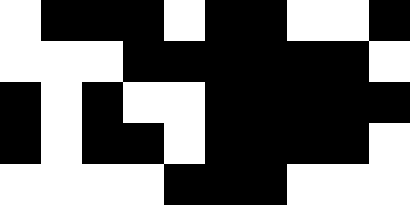[["white", "black", "black", "black", "white", "black", "black", "white", "white", "black"], ["white", "white", "white", "black", "black", "black", "black", "black", "black", "white"], ["black", "white", "black", "white", "white", "black", "black", "black", "black", "black"], ["black", "white", "black", "black", "white", "black", "black", "black", "black", "white"], ["white", "white", "white", "white", "black", "black", "black", "white", "white", "white"]]